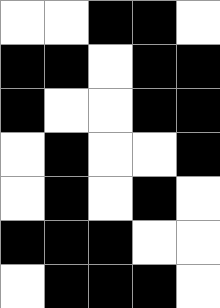[["white", "white", "black", "black", "white"], ["black", "black", "white", "black", "black"], ["black", "white", "white", "black", "black"], ["white", "black", "white", "white", "black"], ["white", "black", "white", "black", "white"], ["black", "black", "black", "white", "white"], ["white", "black", "black", "black", "white"]]